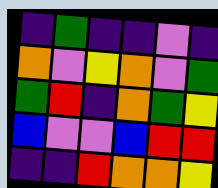[["indigo", "green", "indigo", "indigo", "violet", "indigo"], ["orange", "violet", "yellow", "orange", "violet", "green"], ["green", "red", "indigo", "orange", "green", "yellow"], ["blue", "violet", "violet", "blue", "red", "red"], ["indigo", "indigo", "red", "orange", "orange", "yellow"]]